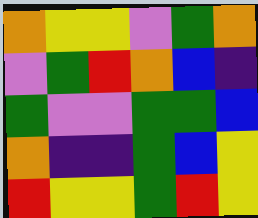[["orange", "yellow", "yellow", "violet", "green", "orange"], ["violet", "green", "red", "orange", "blue", "indigo"], ["green", "violet", "violet", "green", "green", "blue"], ["orange", "indigo", "indigo", "green", "blue", "yellow"], ["red", "yellow", "yellow", "green", "red", "yellow"]]